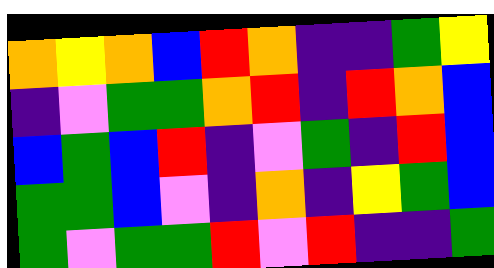[["orange", "yellow", "orange", "blue", "red", "orange", "indigo", "indigo", "green", "yellow"], ["indigo", "violet", "green", "green", "orange", "red", "indigo", "red", "orange", "blue"], ["blue", "green", "blue", "red", "indigo", "violet", "green", "indigo", "red", "blue"], ["green", "green", "blue", "violet", "indigo", "orange", "indigo", "yellow", "green", "blue"], ["green", "violet", "green", "green", "red", "violet", "red", "indigo", "indigo", "green"]]